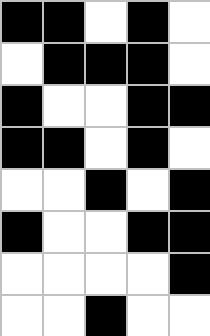[["black", "black", "white", "black", "white"], ["white", "black", "black", "black", "white"], ["black", "white", "white", "black", "black"], ["black", "black", "white", "black", "white"], ["white", "white", "black", "white", "black"], ["black", "white", "white", "black", "black"], ["white", "white", "white", "white", "black"], ["white", "white", "black", "white", "white"]]